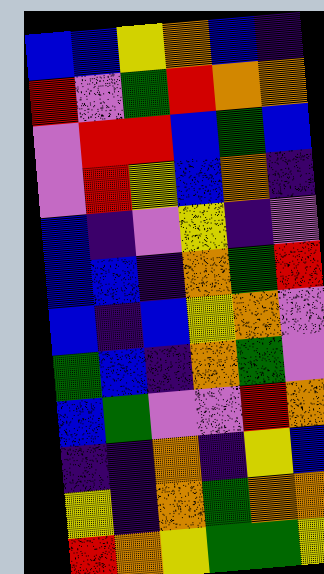[["blue", "blue", "yellow", "orange", "blue", "indigo"], ["red", "violet", "green", "red", "orange", "orange"], ["violet", "red", "red", "blue", "green", "blue"], ["violet", "red", "yellow", "blue", "orange", "indigo"], ["blue", "indigo", "violet", "yellow", "indigo", "violet"], ["blue", "blue", "indigo", "orange", "green", "red"], ["blue", "indigo", "blue", "yellow", "orange", "violet"], ["green", "blue", "indigo", "orange", "green", "violet"], ["blue", "green", "violet", "violet", "red", "orange"], ["indigo", "indigo", "orange", "indigo", "yellow", "blue"], ["yellow", "indigo", "orange", "green", "orange", "orange"], ["red", "orange", "yellow", "green", "green", "yellow"]]